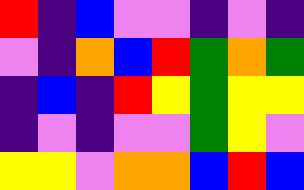[["red", "indigo", "blue", "violet", "violet", "indigo", "violet", "indigo"], ["violet", "indigo", "orange", "blue", "red", "green", "orange", "green"], ["indigo", "blue", "indigo", "red", "yellow", "green", "yellow", "yellow"], ["indigo", "violet", "indigo", "violet", "violet", "green", "yellow", "violet"], ["yellow", "yellow", "violet", "orange", "orange", "blue", "red", "blue"]]